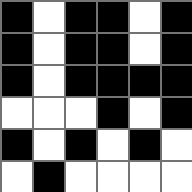[["black", "white", "black", "black", "white", "black"], ["black", "white", "black", "black", "white", "black"], ["black", "white", "black", "black", "black", "black"], ["white", "white", "white", "black", "white", "black"], ["black", "white", "black", "white", "black", "white"], ["white", "black", "white", "white", "white", "white"]]